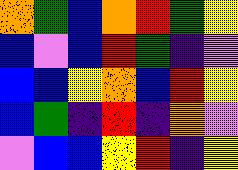[["orange", "green", "blue", "orange", "red", "green", "yellow"], ["blue", "violet", "blue", "red", "green", "indigo", "violet"], ["blue", "blue", "yellow", "orange", "blue", "red", "yellow"], ["blue", "green", "indigo", "red", "indigo", "orange", "violet"], ["violet", "blue", "blue", "yellow", "red", "indigo", "yellow"]]